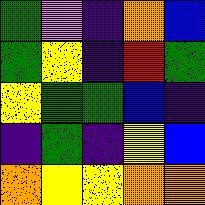[["green", "violet", "indigo", "orange", "blue"], ["green", "yellow", "indigo", "red", "green"], ["yellow", "green", "green", "blue", "indigo"], ["indigo", "green", "indigo", "yellow", "blue"], ["orange", "yellow", "yellow", "orange", "orange"]]